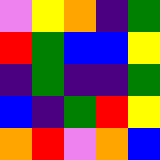[["violet", "yellow", "orange", "indigo", "green"], ["red", "green", "blue", "blue", "yellow"], ["indigo", "green", "indigo", "indigo", "green"], ["blue", "indigo", "green", "red", "yellow"], ["orange", "red", "violet", "orange", "blue"]]